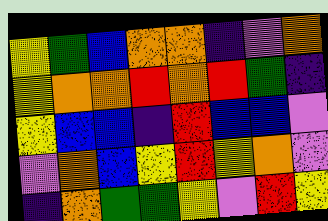[["yellow", "green", "blue", "orange", "orange", "indigo", "violet", "orange"], ["yellow", "orange", "orange", "red", "orange", "red", "green", "indigo"], ["yellow", "blue", "blue", "indigo", "red", "blue", "blue", "violet"], ["violet", "orange", "blue", "yellow", "red", "yellow", "orange", "violet"], ["indigo", "orange", "green", "green", "yellow", "violet", "red", "yellow"]]